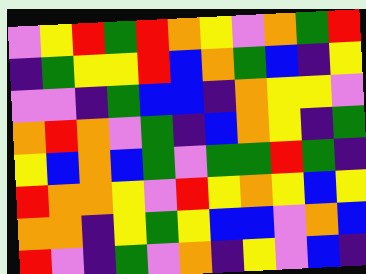[["violet", "yellow", "red", "green", "red", "orange", "yellow", "violet", "orange", "green", "red"], ["indigo", "green", "yellow", "yellow", "red", "blue", "orange", "green", "blue", "indigo", "yellow"], ["violet", "violet", "indigo", "green", "blue", "blue", "indigo", "orange", "yellow", "yellow", "violet"], ["orange", "red", "orange", "violet", "green", "indigo", "blue", "orange", "yellow", "indigo", "green"], ["yellow", "blue", "orange", "blue", "green", "violet", "green", "green", "red", "green", "indigo"], ["red", "orange", "orange", "yellow", "violet", "red", "yellow", "orange", "yellow", "blue", "yellow"], ["orange", "orange", "indigo", "yellow", "green", "yellow", "blue", "blue", "violet", "orange", "blue"], ["red", "violet", "indigo", "green", "violet", "orange", "indigo", "yellow", "violet", "blue", "indigo"]]